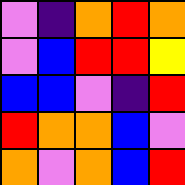[["violet", "indigo", "orange", "red", "orange"], ["violet", "blue", "red", "red", "yellow"], ["blue", "blue", "violet", "indigo", "red"], ["red", "orange", "orange", "blue", "violet"], ["orange", "violet", "orange", "blue", "red"]]